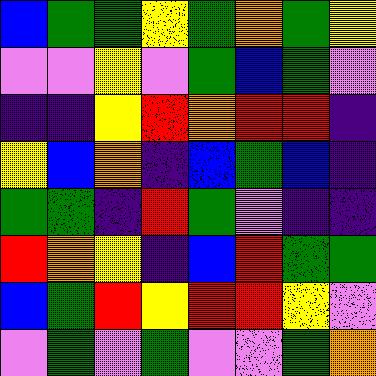[["blue", "green", "green", "yellow", "green", "orange", "green", "yellow"], ["violet", "violet", "yellow", "violet", "green", "blue", "green", "violet"], ["indigo", "indigo", "yellow", "red", "orange", "red", "red", "indigo"], ["yellow", "blue", "orange", "indigo", "blue", "green", "blue", "indigo"], ["green", "green", "indigo", "red", "green", "violet", "indigo", "indigo"], ["red", "orange", "yellow", "indigo", "blue", "red", "green", "green"], ["blue", "green", "red", "yellow", "red", "red", "yellow", "violet"], ["violet", "green", "violet", "green", "violet", "violet", "green", "orange"]]